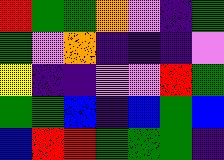[["red", "green", "green", "orange", "violet", "indigo", "green"], ["green", "violet", "orange", "indigo", "indigo", "indigo", "violet"], ["yellow", "indigo", "indigo", "violet", "violet", "red", "green"], ["green", "green", "blue", "indigo", "blue", "green", "blue"], ["blue", "red", "red", "green", "green", "green", "indigo"]]